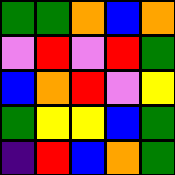[["green", "green", "orange", "blue", "orange"], ["violet", "red", "violet", "red", "green"], ["blue", "orange", "red", "violet", "yellow"], ["green", "yellow", "yellow", "blue", "green"], ["indigo", "red", "blue", "orange", "green"]]